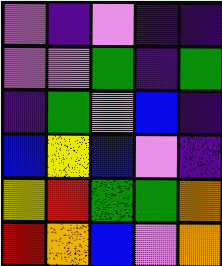[["violet", "indigo", "violet", "indigo", "indigo"], ["violet", "violet", "green", "indigo", "green"], ["indigo", "green", "violet", "blue", "indigo"], ["blue", "yellow", "blue", "violet", "indigo"], ["yellow", "red", "green", "green", "orange"], ["red", "orange", "blue", "violet", "orange"]]